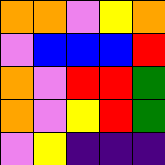[["orange", "orange", "violet", "yellow", "orange"], ["violet", "blue", "blue", "blue", "red"], ["orange", "violet", "red", "red", "green"], ["orange", "violet", "yellow", "red", "green"], ["violet", "yellow", "indigo", "indigo", "indigo"]]